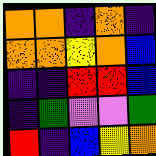[["orange", "orange", "indigo", "orange", "indigo"], ["orange", "orange", "yellow", "orange", "blue"], ["indigo", "indigo", "red", "red", "blue"], ["indigo", "green", "violet", "violet", "green"], ["red", "indigo", "blue", "yellow", "orange"]]